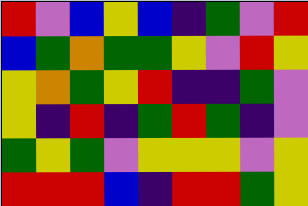[["red", "violet", "blue", "yellow", "blue", "indigo", "green", "violet", "red"], ["blue", "green", "orange", "green", "green", "yellow", "violet", "red", "yellow"], ["yellow", "orange", "green", "yellow", "red", "indigo", "indigo", "green", "violet"], ["yellow", "indigo", "red", "indigo", "green", "red", "green", "indigo", "violet"], ["green", "yellow", "green", "violet", "yellow", "yellow", "yellow", "violet", "yellow"], ["red", "red", "red", "blue", "indigo", "red", "red", "green", "yellow"]]